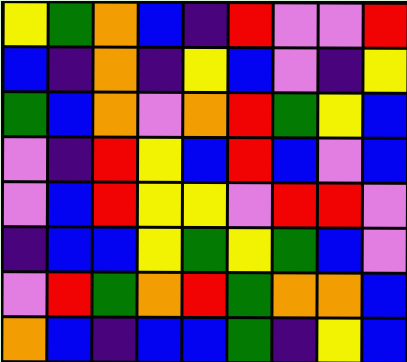[["yellow", "green", "orange", "blue", "indigo", "red", "violet", "violet", "red"], ["blue", "indigo", "orange", "indigo", "yellow", "blue", "violet", "indigo", "yellow"], ["green", "blue", "orange", "violet", "orange", "red", "green", "yellow", "blue"], ["violet", "indigo", "red", "yellow", "blue", "red", "blue", "violet", "blue"], ["violet", "blue", "red", "yellow", "yellow", "violet", "red", "red", "violet"], ["indigo", "blue", "blue", "yellow", "green", "yellow", "green", "blue", "violet"], ["violet", "red", "green", "orange", "red", "green", "orange", "orange", "blue"], ["orange", "blue", "indigo", "blue", "blue", "green", "indigo", "yellow", "blue"]]